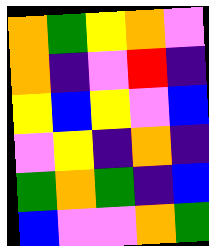[["orange", "green", "yellow", "orange", "violet"], ["orange", "indigo", "violet", "red", "indigo"], ["yellow", "blue", "yellow", "violet", "blue"], ["violet", "yellow", "indigo", "orange", "indigo"], ["green", "orange", "green", "indigo", "blue"], ["blue", "violet", "violet", "orange", "green"]]